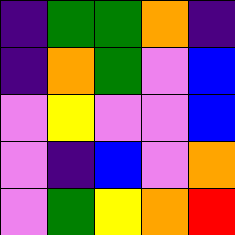[["indigo", "green", "green", "orange", "indigo"], ["indigo", "orange", "green", "violet", "blue"], ["violet", "yellow", "violet", "violet", "blue"], ["violet", "indigo", "blue", "violet", "orange"], ["violet", "green", "yellow", "orange", "red"]]